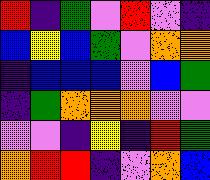[["red", "indigo", "green", "violet", "red", "violet", "indigo"], ["blue", "yellow", "blue", "green", "violet", "orange", "orange"], ["indigo", "blue", "blue", "blue", "violet", "blue", "green"], ["indigo", "green", "orange", "orange", "orange", "violet", "violet"], ["violet", "violet", "indigo", "yellow", "indigo", "red", "green"], ["orange", "red", "red", "indigo", "violet", "orange", "blue"]]